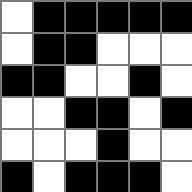[["white", "black", "black", "black", "black", "black"], ["white", "black", "black", "white", "white", "white"], ["black", "black", "white", "white", "black", "white"], ["white", "white", "black", "black", "white", "black"], ["white", "white", "white", "black", "white", "white"], ["black", "white", "black", "black", "black", "white"]]